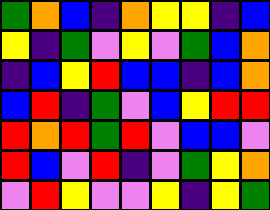[["green", "orange", "blue", "indigo", "orange", "yellow", "yellow", "indigo", "blue"], ["yellow", "indigo", "green", "violet", "yellow", "violet", "green", "blue", "orange"], ["indigo", "blue", "yellow", "red", "blue", "blue", "indigo", "blue", "orange"], ["blue", "red", "indigo", "green", "violet", "blue", "yellow", "red", "red"], ["red", "orange", "red", "green", "red", "violet", "blue", "blue", "violet"], ["red", "blue", "violet", "red", "indigo", "violet", "green", "yellow", "orange"], ["violet", "red", "yellow", "violet", "violet", "yellow", "indigo", "yellow", "green"]]